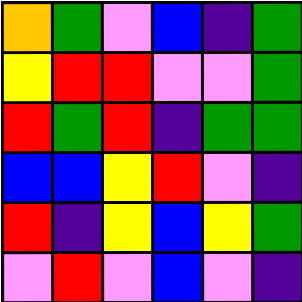[["orange", "green", "violet", "blue", "indigo", "green"], ["yellow", "red", "red", "violet", "violet", "green"], ["red", "green", "red", "indigo", "green", "green"], ["blue", "blue", "yellow", "red", "violet", "indigo"], ["red", "indigo", "yellow", "blue", "yellow", "green"], ["violet", "red", "violet", "blue", "violet", "indigo"]]